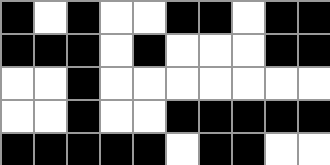[["black", "white", "black", "white", "white", "black", "black", "white", "black", "black"], ["black", "black", "black", "white", "black", "white", "white", "white", "black", "black"], ["white", "white", "black", "white", "white", "white", "white", "white", "white", "white"], ["white", "white", "black", "white", "white", "black", "black", "black", "black", "black"], ["black", "black", "black", "black", "black", "white", "black", "black", "white", "white"]]